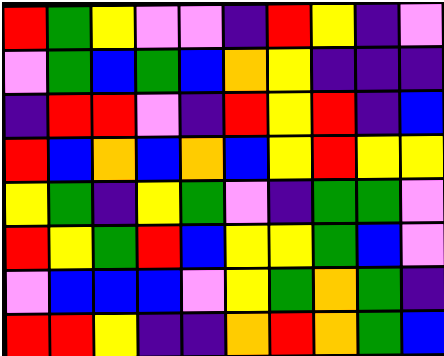[["red", "green", "yellow", "violet", "violet", "indigo", "red", "yellow", "indigo", "violet"], ["violet", "green", "blue", "green", "blue", "orange", "yellow", "indigo", "indigo", "indigo"], ["indigo", "red", "red", "violet", "indigo", "red", "yellow", "red", "indigo", "blue"], ["red", "blue", "orange", "blue", "orange", "blue", "yellow", "red", "yellow", "yellow"], ["yellow", "green", "indigo", "yellow", "green", "violet", "indigo", "green", "green", "violet"], ["red", "yellow", "green", "red", "blue", "yellow", "yellow", "green", "blue", "violet"], ["violet", "blue", "blue", "blue", "violet", "yellow", "green", "orange", "green", "indigo"], ["red", "red", "yellow", "indigo", "indigo", "orange", "red", "orange", "green", "blue"]]